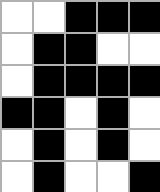[["white", "white", "black", "black", "black"], ["white", "black", "black", "white", "white"], ["white", "black", "black", "black", "black"], ["black", "black", "white", "black", "white"], ["white", "black", "white", "black", "white"], ["white", "black", "white", "white", "black"]]